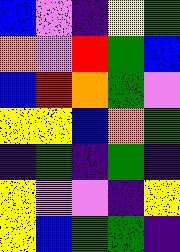[["blue", "violet", "indigo", "yellow", "green"], ["orange", "violet", "red", "green", "blue"], ["blue", "red", "orange", "green", "violet"], ["yellow", "yellow", "blue", "orange", "green"], ["indigo", "green", "indigo", "green", "indigo"], ["yellow", "violet", "violet", "indigo", "yellow"], ["yellow", "blue", "green", "green", "indigo"]]